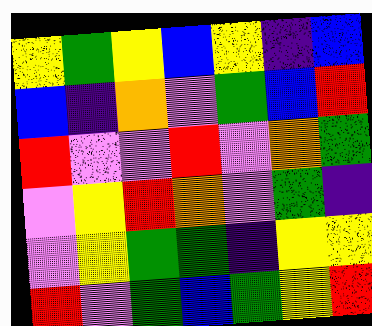[["yellow", "green", "yellow", "blue", "yellow", "indigo", "blue"], ["blue", "indigo", "orange", "violet", "green", "blue", "red"], ["red", "violet", "violet", "red", "violet", "orange", "green"], ["violet", "yellow", "red", "orange", "violet", "green", "indigo"], ["violet", "yellow", "green", "green", "indigo", "yellow", "yellow"], ["red", "violet", "green", "blue", "green", "yellow", "red"]]